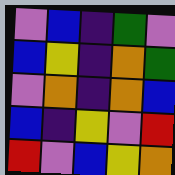[["violet", "blue", "indigo", "green", "violet"], ["blue", "yellow", "indigo", "orange", "green"], ["violet", "orange", "indigo", "orange", "blue"], ["blue", "indigo", "yellow", "violet", "red"], ["red", "violet", "blue", "yellow", "orange"]]